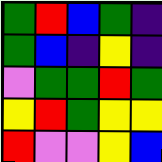[["green", "red", "blue", "green", "indigo"], ["green", "blue", "indigo", "yellow", "indigo"], ["violet", "green", "green", "red", "green"], ["yellow", "red", "green", "yellow", "yellow"], ["red", "violet", "violet", "yellow", "blue"]]